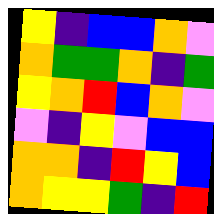[["yellow", "indigo", "blue", "blue", "orange", "violet"], ["orange", "green", "green", "orange", "indigo", "green"], ["yellow", "orange", "red", "blue", "orange", "violet"], ["violet", "indigo", "yellow", "violet", "blue", "blue"], ["orange", "orange", "indigo", "red", "yellow", "blue"], ["orange", "yellow", "yellow", "green", "indigo", "red"]]